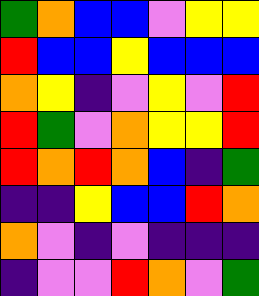[["green", "orange", "blue", "blue", "violet", "yellow", "yellow"], ["red", "blue", "blue", "yellow", "blue", "blue", "blue"], ["orange", "yellow", "indigo", "violet", "yellow", "violet", "red"], ["red", "green", "violet", "orange", "yellow", "yellow", "red"], ["red", "orange", "red", "orange", "blue", "indigo", "green"], ["indigo", "indigo", "yellow", "blue", "blue", "red", "orange"], ["orange", "violet", "indigo", "violet", "indigo", "indigo", "indigo"], ["indigo", "violet", "violet", "red", "orange", "violet", "green"]]